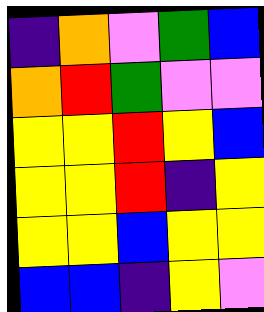[["indigo", "orange", "violet", "green", "blue"], ["orange", "red", "green", "violet", "violet"], ["yellow", "yellow", "red", "yellow", "blue"], ["yellow", "yellow", "red", "indigo", "yellow"], ["yellow", "yellow", "blue", "yellow", "yellow"], ["blue", "blue", "indigo", "yellow", "violet"]]